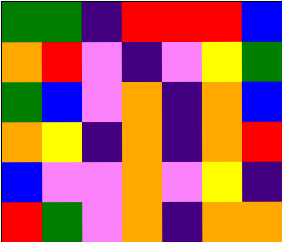[["green", "green", "indigo", "red", "red", "red", "blue"], ["orange", "red", "violet", "indigo", "violet", "yellow", "green"], ["green", "blue", "violet", "orange", "indigo", "orange", "blue"], ["orange", "yellow", "indigo", "orange", "indigo", "orange", "red"], ["blue", "violet", "violet", "orange", "violet", "yellow", "indigo"], ["red", "green", "violet", "orange", "indigo", "orange", "orange"]]